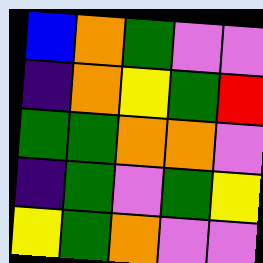[["blue", "orange", "green", "violet", "violet"], ["indigo", "orange", "yellow", "green", "red"], ["green", "green", "orange", "orange", "violet"], ["indigo", "green", "violet", "green", "yellow"], ["yellow", "green", "orange", "violet", "violet"]]